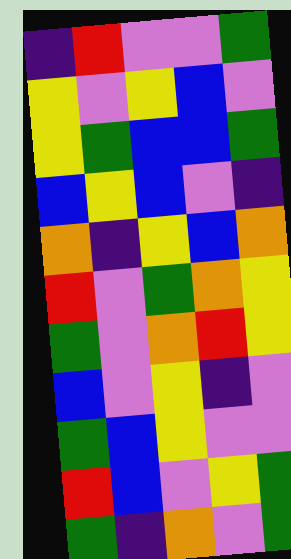[["indigo", "red", "violet", "violet", "green"], ["yellow", "violet", "yellow", "blue", "violet"], ["yellow", "green", "blue", "blue", "green"], ["blue", "yellow", "blue", "violet", "indigo"], ["orange", "indigo", "yellow", "blue", "orange"], ["red", "violet", "green", "orange", "yellow"], ["green", "violet", "orange", "red", "yellow"], ["blue", "violet", "yellow", "indigo", "violet"], ["green", "blue", "yellow", "violet", "violet"], ["red", "blue", "violet", "yellow", "green"], ["green", "indigo", "orange", "violet", "green"]]